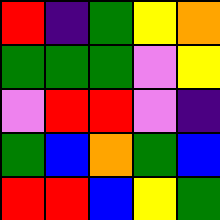[["red", "indigo", "green", "yellow", "orange"], ["green", "green", "green", "violet", "yellow"], ["violet", "red", "red", "violet", "indigo"], ["green", "blue", "orange", "green", "blue"], ["red", "red", "blue", "yellow", "green"]]